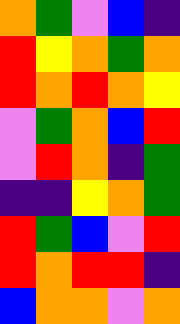[["orange", "green", "violet", "blue", "indigo"], ["red", "yellow", "orange", "green", "orange"], ["red", "orange", "red", "orange", "yellow"], ["violet", "green", "orange", "blue", "red"], ["violet", "red", "orange", "indigo", "green"], ["indigo", "indigo", "yellow", "orange", "green"], ["red", "green", "blue", "violet", "red"], ["red", "orange", "red", "red", "indigo"], ["blue", "orange", "orange", "violet", "orange"]]